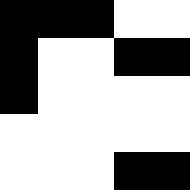[["black", "black", "black", "white", "white"], ["black", "white", "white", "black", "black"], ["black", "white", "white", "white", "white"], ["white", "white", "white", "white", "white"], ["white", "white", "white", "black", "black"]]